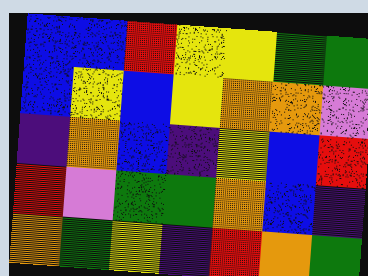[["blue", "blue", "red", "yellow", "yellow", "green", "green"], ["blue", "yellow", "blue", "yellow", "orange", "orange", "violet"], ["indigo", "orange", "blue", "indigo", "yellow", "blue", "red"], ["red", "violet", "green", "green", "orange", "blue", "indigo"], ["orange", "green", "yellow", "indigo", "red", "orange", "green"]]